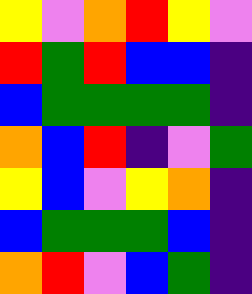[["yellow", "violet", "orange", "red", "yellow", "violet"], ["red", "green", "red", "blue", "blue", "indigo"], ["blue", "green", "green", "green", "green", "indigo"], ["orange", "blue", "red", "indigo", "violet", "green"], ["yellow", "blue", "violet", "yellow", "orange", "indigo"], ["blue", "green", "green", "green", "blue", "indigo"], ["orange", "red", "violet", "blue", "green", "indigo"]]